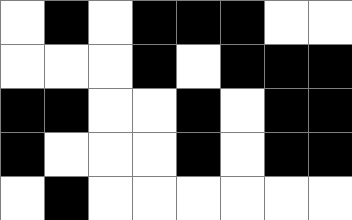[["white", "black", "white", "black", "black", "black", "white", "white"], ["white", "white", "white", "black", "white", "black", "black", "black"], ["black", "black", "white", "white", "black", "white", "black", "black"], ["black", "white", "white", "white", "black", "white", "black", "black"], ["white", "black", "white", "white", "white", "white", "white", "white"]]